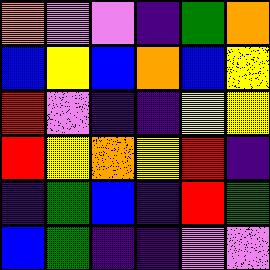[["orange", "violet", "violet", "indigo", "green", "orange"], ["blue", "yellow", "blue", "orange", "blue", "yellow"], ["red", "violet", "indigo", "indigo", "yellow", "yellow"], ["red", "yellow", "orange", "yellow", "red", "indigo"], ["indigo", "green", "blue", "indigo", "red", "green"], ["blue", "green", "indigo", "indigo", "violet", "violet"]]